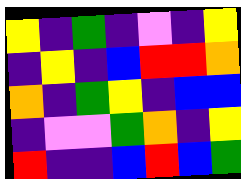[["yellow", "indigo", "green", "indigo", "violet", "indigo", "yellow"], ["indigo", "yellow", "indigo", "blue", "red", "red", "orange"], ["orange", "indigo", "green", "yellow", "indigo", "blue", "blue"], ["indigo", "violet", "violet", "green", "orange", "indigo", "yellow"], ["red", "indigo", "indigo", "blue", "red", "blue", "green"]]